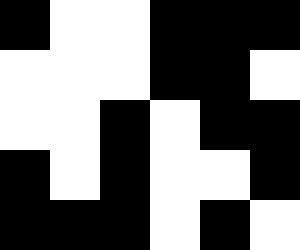[["black", "white", "white", "black", "black", "black"], ["white", "white", "white", "black", "black", "white"], ["white", "white", "black", "white", "black", "black"], ["black", "white", "black", "white", "white", "black"], ["black", "black", "black", "white", "black", "white"]]